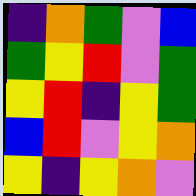[["indigo", "orange", "green", "violet", "blue"], ["green", "yellow", "red", "violet", "green"], ["yellow", "red", "indigo", "yellow", "green"], ["blue", "red", "violet", "yellow", "orange"], ["yellow", "indigo", "yellow", "orange", "violet"]]